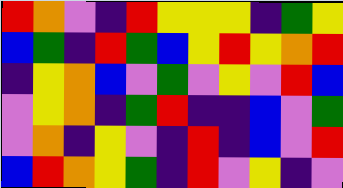[["red", "orange", "violet", "indigo", "red", "yellow", "yellow", "yellow", "indigo", "green", "yellow"], ["blue", "green", "indigo", "red", "green", "blue", "yellow", "red", "yellow", "orange", "red"], ["indigo", "yellow", "orange", "blue", "violet", "green", "violet", "yellow", "violet", "red", "blue"], ["violet", "yellow", "orange", "indigo", "green", "red", "indigo", "indigo", "blue", "violet", "green"], ["violet", "orange", "indigo", "yellow", "violet", "indigo", "red", "indigo", "blue", "violet", "red"], ["blue", "red", "orange", "yellow", "green", "indigo", "red", "violet", "yellow", "indigo", "violet"]]